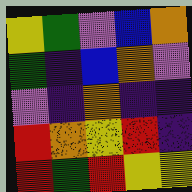[["yellow", "green", "violet", "blue", "orange"], ["green", "indigo", "blue", "orange", "violet"], ["violet", "indigo", "orange", "indigo", "indigo"], ["red", "orange", "yellow", "red", "indigo"], ["red", "green", "red", "yellow", "yellow"]]